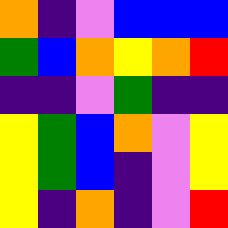[["orange", "indigo", "violet", "blue", "blue", "blue"], ["green", "blue", "orange", "yellow", "orange", "red"], ["indigo", "indigo", "violet", "green", "indigo", "indigo"], ["yellow", "green", "blue", "orange", "violet", "yellow"], ["yellow", "green", "blue", "indigo", "violet", "yellow"], ["yellow", "indigo", "orange", "indigo", "violet", "red"]]